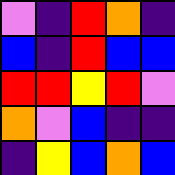[["violet", "indigo", "red", "orange", "indigo"], ["blue", "indigo", "red", "blue", "blue"], ["red", "red", "yellow", "red", "violet"], ["orange", "violet", "blue", "indigo", "indigo"], ["indigo", "yellow", "blue", "orange", "blue"]]